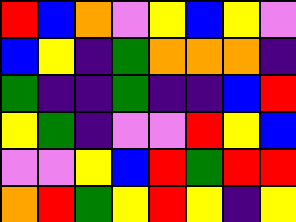[["red", "blue", "orange", "violet", "yellow", "blue", "yellow", "violet"], ["blue", "yellow", "indigo", "green", "orange", "orange", "orange", "indigo"], ["green", "indigo", "indigo", "green", "indigo", "indigo", "blue", "red"], ["yellow", "green", "indigo", "violet", "violet", "red", "yellow", "blue"], ["violet", "violet", "yellow", "blue", "red", "green", "red", "red"], ["orange", "red", "green", "yellow", "red", "yellow", "indigo", "yellow"]]